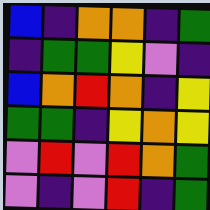[["blue", "indigo", "orange", "orange", "indigo", "green"], ["indigo", "green", "green", "yellow", "violet", "indigo"], ["blue", "orange", "red", "orange", "indigo", "yellow"], ["green", "green", "indigo", "yellow", "orange", "yellow"], ["violet", "red", "violet", "red", "orange", "green"], ["violet", "indigo", "violet", "red", "indigo", "green"]]